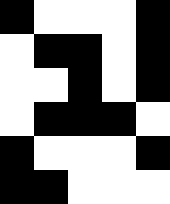[["black", "white", "white", "white", "black"], ["white", "black", "black", "white", "black"], ["white", "white", "black", "white", "black"], ["white", "black", "black", "black", "white"], ["black", "white", "white", "white", "black"], ["black", "black", "white", "white", "white"]]